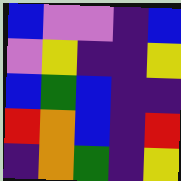[["blue", "violet", "violet", "indigo", "blue"], ["violet", "yellow", "indigo", "indigo", "yellow"], ["blue", "green", "blue", "indigo", "indigo"], ["red", "orange", "blue", "indigo", "red"], ["indigo", "orange", "green", "indigo", "yellow"]]